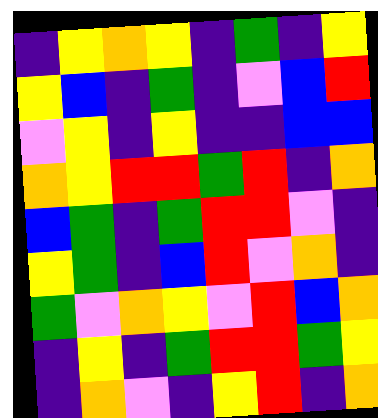[["indigo", "yellow", "orange", "yellow", "indigo", "green", "indigo", "yellow"], ["yellow", "blue", "indigo", "green", "indigo", "violet", "blue", "red"], ["violet", "yellow", "indigo", "yellow", "indigo", "indigo", "blue", "blue"], ["orange", "yellow", "red", "red", "green", "red", "indigo", "orange"], ["blue", "green", "indigo", "green", "red", "red", "violet", "indigo"], ["yellow", "green", "indigo", "blue", "red", "violet", "orange", "indigo"], ["green", "violet", "orange", "yellow", "violet", "red", "blue", "orange"], ["indigo", "yellow", "indigo", "green", "red", "red", "green", "yellow"], ["indigo", "orange", "violet", "indigo", "yellow", "red", "indigo", "orange"]]